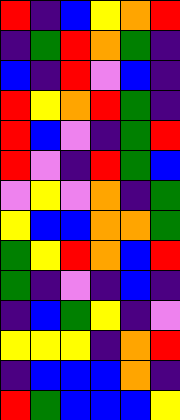[["red", "indigo", "blue", "yellow", "orange", "red"], ["indigo", "green", "red", "orange", "green", "indigo"], ["blue", "indigo", "red", "violet", "blue", "indigo"], ["red", "yellow", "orange", "red", "green", "indigo"], ["red", "blue", "violet", "indigo", "green", "red"], ["red", "violet", "indigo", "red", "green", "blue"], ["violet", "yellow", "violet", "orange", "indigo", "green"], ["yellow", "blue", "blue", "orange", "orange", "green"], ["green", "yellow", "red", "orange", "blue", "red"], ["green", "indigo", "violet", "indigo", "blue", "indigo"], ["indigo", "blue", "green", "yellow", "indigo", "violet"], ["yellow", "yellow", "yellow", "indigo", "orange", "red"], ["indigo", "blue", "blue", "blue", "orange", "indigo"], ["red", "green", "blue", "blue", "blue", "yellow"]]